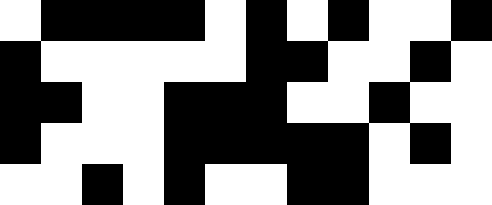[["white", "black", "black", "black", "black", "white", "black", "white", "black", "white", "white", "black"], ["black", "white", "white", "white", "white", "white", "black", "black", "white", "white", "black", "white"], ["black", "black", "white", "white", "black", "black", "black", "white", "white", "black", "white", "white"], ["black", "white", "white", "white", "black", "black", "black", "black", "black", "white", "black", "white"], ["white", "white", "black", "white", "black", "white", "white", "black", "black", "white", "white", "white"]]